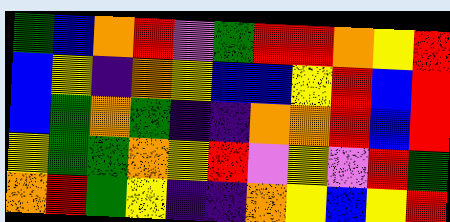[["green", "blue", "orange", "red", "violet", "green", "red", "red", "orange", "yellow", "red"], ["blue", "yellow", "indigo", "orange", "yellow", "blue", "blue", "yellow", "red", "blue", "red"], ["blue", "green", "orange", "green", "indigo", "indigo", "orange", "orange", "red", "blue", "red"], ["yellow", "green", "green", "orange", "yellow", "red", "violet", "yellow", "violet", "red", "green"], ["orange", "red", "green", "yellow", "indigo", "indigo", "orange", "yellow", "blue", "yellow", "red"]]